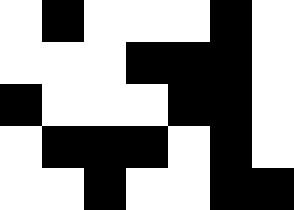[["white", "black", "white", "white", "white", "black", "white"], ["white", "white", "white", "black", "black", "black", "white"], ["black", "white", "white", "white", "black", "black", "white"], ["white", "black", "black", "black", "white", "black", "white"], ["white", "white", "black", "white", "white", "black", "black"]]